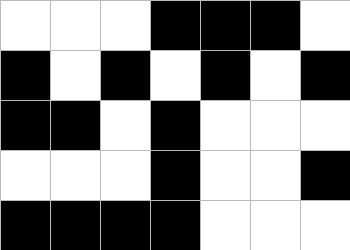[["white", "white", "white", "black", "black", "black", "white"], ["black", "white", "black", "white", "black", "white", "black"], ["black", "black", "white", "black", "white", "white", "white"], ["white", "white", "white", "black", "white", "white", "black"], ["black", "black", "black", "black", "white", "white", "white"]]